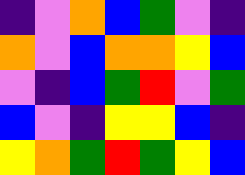[["indigo", "violet", "orange", "blue", "green", "violet", "indigo"], ["orange", "violet", "blue", "orange", "orange", "yellow", "blue"], ["violet", "indigo", "blue", "green", "red", "violet", "green"], ["blue", "violet", "indigo", "yellow", "yellow", "blue", "indigo"], ["yellow", "orange", "green", "red", "green", "yellow", "blue"]]